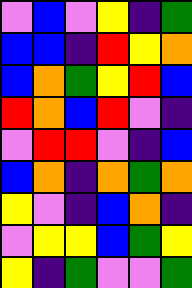[["violet", "blue", "violet", "yellow", "indigo", "green"], ["blue", "blue", "indigo", "red", "yellow", "orange"], ["blue", "orange", "green", "yellow", "red", "blue"], ["red", "orange", "blue", "red", "violet", "indigo"], ["violet", "red", "red", "violet", "indigo", "blue"], ["blue", "orange", "indigo", "orange", "green", "orange"], ["yellow", "violet", "indigo", "blue", "orange", "indigo"], ["violet", "yellow", "yellow", "blue", "green", "yellow"], ["yellow", "indigo", "green", "violet", "violet", "green"]]